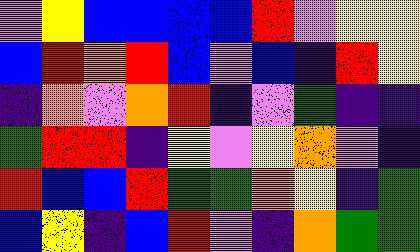[["violet", "yellow", "blue", "blue", "blue", "blue", "red", "violet", "yellow", "yellow"], ["blue", "red", "orange", "red", "blue", "violet", "blue", "indigo", "red", "yellow"], ["indigo", "orange", "violet", "orange", "red", "indigo", "violet", "green", "indigo", "indigo"], ["green", "red", "red", "indigo", "yellow", "violet", "yellow", "orange", "violet", "indigo"], ["red", "blue", "blue", "red", "green", "green", "orange", "yellow", "indigo", "green"], ["blue", "yellow", "indigo", "blue", "red", "violet", "indigo", "orange", "green", "green"]]